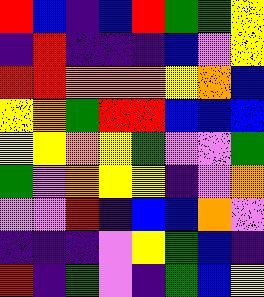[["red", "blue", "indigo", "blue", "red", "green", "green", "yellow"], ["indigo", "red", "indigo", "indigo", "indigo", "blue", "violet", "yellow"], ["red", "red", "orange", "orange", "orange", "yellow", "orange", "blue"], ["yellow", "orange", "green", "red", "red", "blue", "blue", "blue"], ["yellow", "yellow", "orange", "yellow", "green", "violet", "violet", "green"], ["green", "violet", "orange", "yellow", "yellow", "indigo", "violet", "orange"], ["violet", "violet", "red", "indigo", "blue", "blue", "orange", "violet"], ["indigo", "indigo", "indigo", "violet", "yellow", "green", "blue", "indigo"], ["red", "indigo", "green", "violet", "indigo", "green", "blue", "yellow"]]